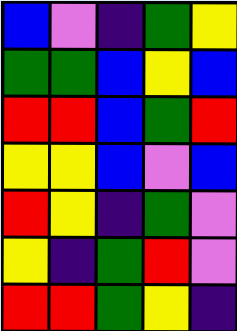[["blue", "violet", "indigo", "green", "yellow"], ["green", "green", "blue", "yellow", "blue"], ["red", "red", "blue", "green", "red"], ["yellow", "yellow", "blue", "violet", "blue"], ["red", "yellow", "indigo", "green", "violet"], ["yellow", "indigo", "green", "red", "violet"], ["red", "red", "green", "yellow", "indigo"]]